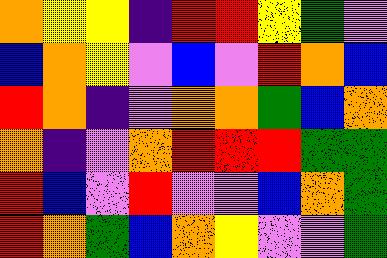[["orange", "yellow", "yellow", "indigo", "red", "red", "yellow", "green", "violet"], ["blue", "orange", "yellow", "violet", "blue", "violet", "red", "orange", "blue"], ["red", "orange", "indigo", "violet", "orange", "orange", "green", "blue", "orange"], ["orange", "indigo", "violet", "orange", "red", "red", "red", "green", "green"], ["red", "blue", "violet", "red", "violet", "violet", "blue", "orange", "green"], ["red", "orange", "green", "blue", "orange", "yellow", "violet", "violet", "green"]]